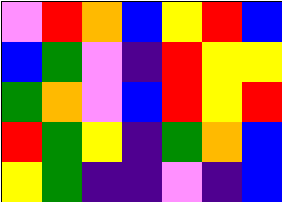[["violet", "red", "orange", "blue", "yellow", "red", "blue"], ["blue", "green", "violet", "indigo", "red", "yellow", "yellow"], ["green", "orange", "violet", "blue", "red", "yellow", "red"], ["red", "green", "yellow", "indigo", "green", "orange", "blue"], ["yellow", "green", "indigo", "indigo", "violet", "indigo", "blue"]]